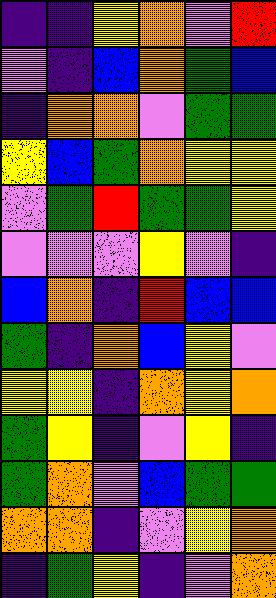[["indigo", "indigo", "yellow", "orange", "violet", "red"], ["violet", "indigo", "blue", "orange", "green", "blue"], ["indigo", "orange", "orange", "violet", "green", "green"], ["yellow", "blue", "green", "orange", "yellow", "yellow"], ["violet", "green", "red", "green", "green", "yellow"], ["violet", "violet", "violet", "yellow", "violet", "indigo"], ["blue", "orange", "indigo", "red", "blue", "blue"], ["green", "indigo", "orange", "blue", "yellow", "violet"], ["yellow", "yellow", "indigo", "orange", "yellow", "orange"], ["green", "yellow", "indigo", "violet", "yellow", "indigo"], ["green", "orange", "violet", "blue", "green", "green"], ["orange", "orange", "indigo", "violet", "yellow", "orange"], ["indigo", "green", "yellow", "indigo", "violet", "orange"]]